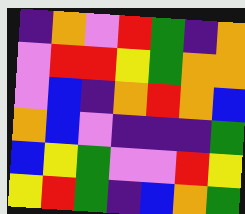[["indigo", "orange", "violet", "red", "green", "indigo", "orange"], ["violet", "red", "red", "yellow", "green", "orange", "orange"], ["violet", "blue", "indigo", "orange", "red", "orange", "blue"], ["orange", "blue", "violet", "indigo", "indigo", "indigo", "green"], ["blue", "yellow", "green", "violet", "violet", "red", "yellow"], ["yellow", "red", "green", "indigo", "blue", "orange", "green"]]